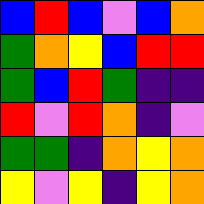[["blue", "red", "blue", "violet", "blue", "orange"], ["green", "orange", "yellow", "blue", "red", "red"], ["green", "blue", "red", "green", "indigo", "indigo"], ["red", "violet", "red", "orange", "indigo", "violet"], ["green", "green", "indigo", "orange", "yellow", "orange"], ["yellow", "violet", "yellow", "indigo", "yellow", "orange"]]